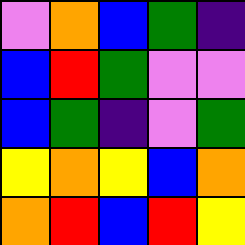[["violet", "orange", "blue", "green", "indigo"], ["blue", "red", "green", "violet", "violet"], ["blue", "green", "indigo", "violet", "green"], ["yellow", "orange", "yellow", "blue", "orange"], ["orange", "red", "blue", "red", "yellow"]]